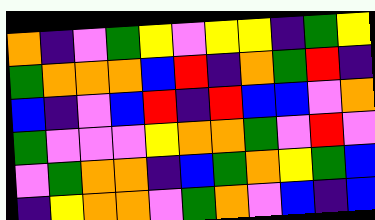[["orange", "indigo", "violet", "green", "yellow", "violet", "yellow", "yellow", "indigo", "green", "yellow"], ["green", "orange", "orange", "orange", "blue", "red", "indigo", "orange", "green", "red", "indigo"], ["blue", "indigo", "violet", "blue", "red", "indigo", "red", "blue", "blue", "violet", "orange"], ["green", "violet", "violet", "violet", "yellow", "orange", "orange", "green", "violet", "red", "violet"], ["violet", "green", "orange", "orange", "indigo", "blue", "green", "orange", "yellow", "green", "blue"], ["indigo", "yellow", "orange", "orange", "violet", "green", "orange", "violet", "blue", "indigo", "blue"]]